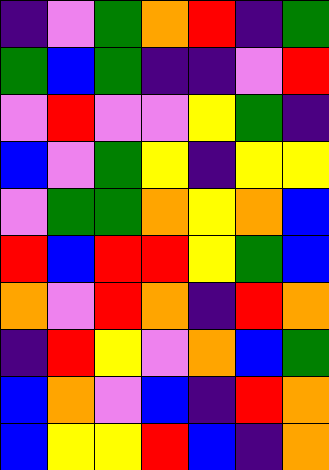[["indigo", "violet", "green", "orange", "red", "indigo", "green"], ["green", "blue", "green", "indigo", "indigo", "violet", "red"], ["violet", "red", "violet", "violet", "yellow", "green", "indigo"], ["blue", "violet", "green", "yellow", "indigo", "yellow", "yellow"], ["violet", "green", "green", "orange", "yellow", "orange", "blue"], ["red", "blue", "red", "red", "yellow", "green", "blue"], ["orange", "violet", "red", "orange", "indigo", "red", "orange"], ["indigo", "red", "yellow", "violet", "orange", "blue", "green"], ["blue", "orange", "violet", "blue", "indigo", "red", "orange"], ["blue", "yellow", "yellow", "red", "blue", "indigo", "orange"]]